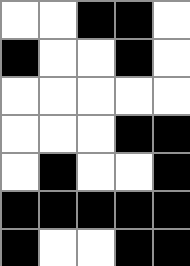[["white", "white", "black", "black", "white"], ["black", "white", "white", "black", "white"], ["white", "white", "white", "white", "white"], ["white", "white", "white", "black", "black"], ["white", "black", "white", "white", "black"], ["black", "black", "black", "black", "black"], ["black", "white", "white", "black", "black"]]